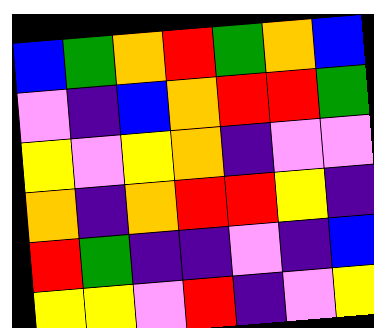[["blue", "green", "orange", "red", "green", "orange", "blue"], ["violet", "indigo", "blue", "orange", "red", "red", "green"], ["yellow", "violet", "yellow", "orange", "indigo", "violet", "violet"], ["orange", "indigo", "orange", "red", "red", "yellow", "indigo"], ["red", "green", "indigo", "indigo", "violet", "indigo", "blue"], ["yellow", "yellow", "violet", "red", "indigo", "violet", "yellow"]]